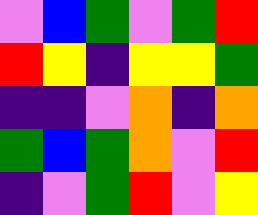[["violet", "blue", "green", "violet", "green", "red"], ["red", "yellow", "indigo", "yellow", "yellow", "green"], ["indigo", "indigo", "violet", "orange", "indigo", "orange"], ["green", "blue", "green", "orange", "violet", "red"], ["indigo", "violet", "green", "red", "violet", "yellow"]]